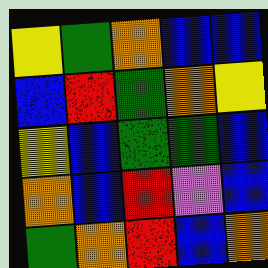[["yellow", "green", "orange", "blue", "blue"], ["blue", "red", "green", "orange", "yellow"], ["yellow", "blue", "green", "green", "blue"], ["orange", "blue", "red", "violet", "blue"], ["green", "orange", "red", "blue", "orange"]]